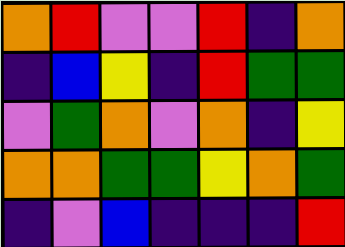[["orange", "red", "violet", "violet", "red", "indigo", "orange"], ["indigo", "blue", "yellow", "indigo", "red", "green", "green"], ["violet", "green", "orange", "violet", "orange", "indigo", "yellow"], ["orange", "orange", "green", "green", "yellow", "orange", "green"], ["indigo", "violet", "blue", "indigo", "indigo", "indigo", "red"]]